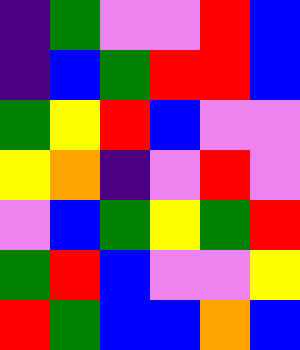[["indigo", "green", "violet", "violet", "red", "blue"], ["indigo", "blue", "green", "red", "red", "blue"], ["green", "yellow", "red", "blue", "violet", "violet"], ["yellow", "orange", "indigo", "violet", "red", "violet"], ["violet", "blue", "green", "yellow", "green", "red"], ["green", "red", "blue", "violet", "violet", "yellow"], ["red", "green", "blue", "blue", "orange", "blue"]]